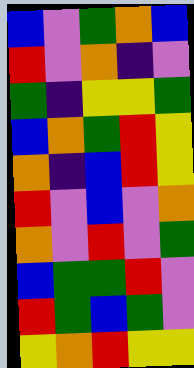[["blue", "violet", "green", "orange", "blue"], ["red", "violet", "orange", "indigo", "violet"], ["green", "indigo", "yellow", "yellow", "green"], ["blue", "orange", "green", "red", "yellow"], ["orange", "indigo", "blue", "red", "yellow"], ["red", "violet", "blue", "violet", "orange"], ["orange", "violet", "red", "violet", "green"], ["blue", "green", "green", "red", "violet"], ["red", "green", "blue", "green", "violet"], ["yellow", "orange", "red", "yellow", "yellow"]]